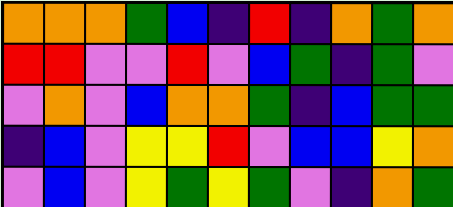[["orange", "orange", "orange", "green", "blue", "indigo", "red", "indigo", "orange", "green", "orange"], ["red", "red", "violet", "violet", "red", "violet", "blue", "green", "indigo", "green", "violet"], ["violet", "orange", "violet", "blue", "orange", "orange", "green", "indigo", "blue", "green", "green"], ["indigo", "blue", "violet", "yellow", "yellow", "red", "violet", "blue", "blue", "yellow", "orange"], ["violet", "blue", "violet", "yellow", "green", "yellow", "green", "violet", "indigo", "orange", "green"]]